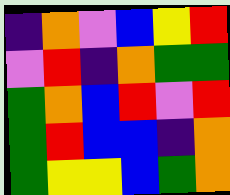[["indigo", "orange", "violet", "blue", "yellow", "red"], ["violet", "red", "indigo", "orange", "green", "green"], ["green", "orange", "blue", "red", "violet", "red"], ["green", "red", "blue", "blue", "indigo", "orange"], ["green", "yellow", "yellow", "blue", "green", "orange"]]